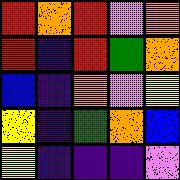[["red", "orange", "red", "violet", "orange"], ["red", "indigo", "red", "green", "orange"], ["blue", "indigo", "orange", "violet", "yellow"], ["yellow", "indigo", "green", "orange", "blue"], ["yellow", "indigo", "indigo", "indigo", "violet"]]